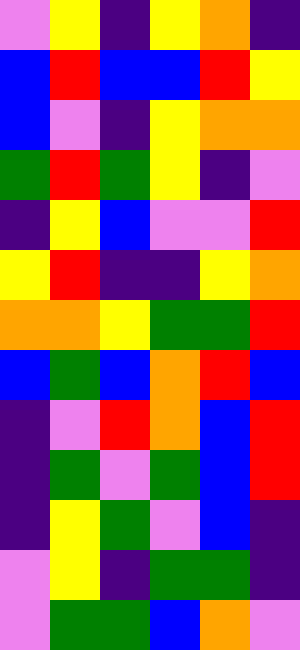[["violet", "yellow", "indigo", "yellow", "orange", "indigo"], ["blue", "red", "blue", "blue", "red", "yellow"], ["blue", "violet", "indigo", "yellow", "orange", "orange"], ["green", "red", "green", "yellow", "indigo", "violet"], ["indigo", "yellow", "blue", "violet", "violet", "red"], ["yellow", "red", "indigo", "indigo", "yellow", "orange"], ["orange", "orange", "yellow", "green", "green", "red"], ["blue", "green", "blue", "orange", "red", "blue"], ["indigo", "violet", "red", "orange", "blue", "red"], ["indigo", "green", "violet", "green", "blue", "red"], ["indigo", "yellow", "green", "violet", "blue", "indigo"], ["violet", "yellow", "indigo", "green", "green", "indigo"], ["violet", "green", "green", "blue", "orange", "violet"]]